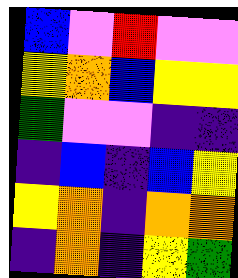[["blue", "violet", "red", "violet", "violet"], ["yellow", "orange", "blue", "yellow", "yellow"], ["green", "violet", "violet", "indigo", "indigo"], ["indigo", "blue", "indigo", "blue", "yellow"], ["yellow", "orange", "indigo", "orange", "orange"], ["indigo", "orange", "indigo", "yellow", "green"]]